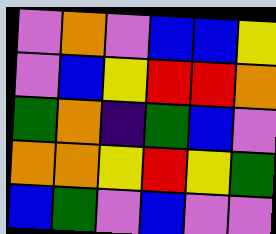[["violet", "orange", "violet", "blue", "blue", "yellow"], ["violet", "blue", "yellow", "red", "red", "orange"], ["green", "orange", "indigo", "green", "blue", "violet"], ["orange", "orange", "yellow", "red", "yellow", "green"], ["blue", "green", "violet", "blue", "violet", "violet"]]